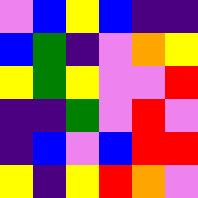[["violet", "blue", "yellow", "blue", "indigo", "indigo"], ["blue", "green", "indigo", "violet", "orange", "yellow"], ["yellow", "green", "yellow", "violet", "violet", "red"], ["indigo", "indigo", "green", "violet", "red", "violet"], ["indigo", "blue", "violet", "blue", "red", "red"], ["yellow", "indigo", "yellow", "red", "orange", "violet"]]